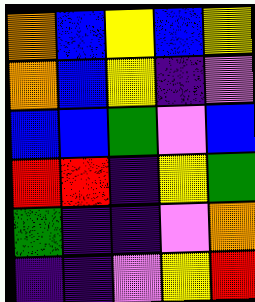[["orange", "blue", "yellow", "blue", "yellow"], ["orange", "blue", "yellow", "indigo", "violet"], ["blue", "blue", "green", "violet", "blue"], ["red", "red", "indigo", "yellow", "green"], ["green", "indigo", "indigo", "violet", "orange"], ["indigo", "indigo", "violet", "yellow", "red"]]